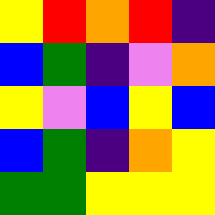[["yellow", "red", "orange", "red", "indigo"], ["blue", "green", "indigo", "violet", "orange"], ["yellow", "violet", "blue", "yellow", "blue"], ["blue", "green", "indigo", "orange", "yellow"], ["green", "green", "yellow", "yellow", "yellow"]]